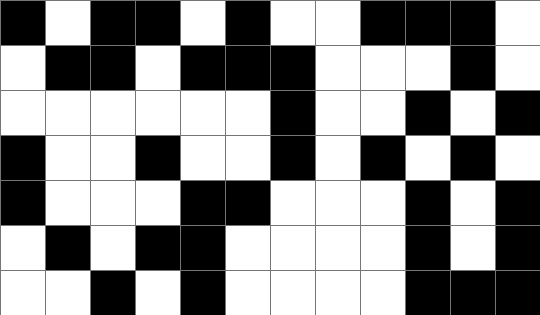[["black", "white", "black", "black", "white", "black", "white", "white", "black", "black", "black", "white"], ["white", "black", "black", "white", "black", "black", "black", "white", "white", "white", "black", "white"], ["white", "white", "white", "white", "white", "white", "black", "white", "white", "black", "white", "black"], ["black", "white", "white", "black", "white", "white", "black", "white", "black", "white", "black", "white"], ["black", "white", "white", "white", "black", "black", "white", "white", "white", "black", "white", "black"], ["white", "black", "white", "black", "black", "white", "white", "white", "white", "black", "white", "black"], ["white", "white", "black", "white", "black", "white", "white", "white", "white", "black", "black", "black"]]